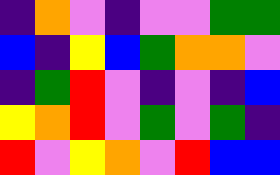[["indigo", "orange", "violet", "indigo", "violet", "violet", "green", "green"], ["blue", "indigo", "yellow", "blue", "green", "orange", "orange", "violet"], ["indigo", "green", "red", "violet", "indigo", "violet", "indigo", "blue"], ["yellow", "orange", "red", "violet", "green", "violet", "green", "indigo"], ["red", "violet", "yellow", "orange", "violet", "red", "blue", "blue"]]